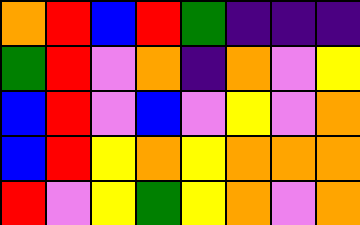[["orange", "red", "blue", "red", "green", "indigo", "indigo", "indigo"], ["green", "red", "violet", "orange", "indigo", "orange", "violet", "yellow"], ["blue", "red", "violet", "blue", "violet", "yellow", "violet", "orange"], ["blue", "red", "yellow", "orange", "yellow", "orange", "orange", "orange"], ["red", "violet", "yellow", "green", "yellow", "orange", "violet", "orange"]]